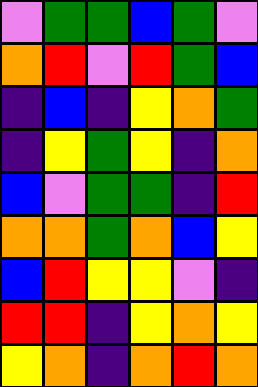[["violet", "green", "green", "blue", "green", "violet"], ["orange", "red", "violet", "red", "green", "blue"], ["indigo", "blue", "indigo", "yellow", "orange", "green"], ["indigo", "yellow", "green", "yellow", "indigo", "orange"], ["blue", "violet", "green", "green", "indigo", "red"], ["orange", "orange", "green", "orange", "blue", "yellow"], ["blue", "red", "yellow", "yellow", "violet", "indigo"], ["red", "red", "indigo", "yellow", "orange", "yellow"], ["yellow", "orange", "indigo", "orange", "red", "orange"]]